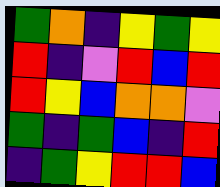[["green", "orange", "indigo", "yellow", "green", "yellow"], ["red", "indigo", "violet", "red", "blue", "red"], ["red", "yellow", "blue", "orange", "orange", "violet"], ["green", "indigo", "green", "blue", "indigo", "red"], ["indigo", "green", "yellow", "red", "red", "blue"]]